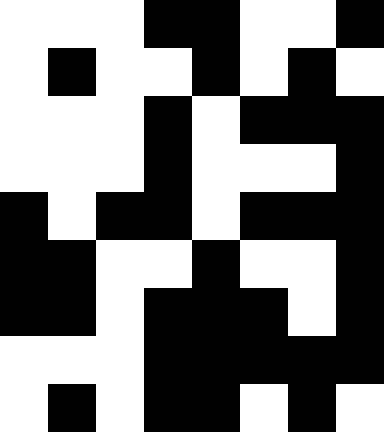[["white", "white", "white", "black", "black", "white", "white", "black"], ["white", "black", "white", "white", "black", "white", "black", "white"], ["white", "white", "white", "black", "white", "black", "black", "black"], ["white", "white", "white", "black", "white", "white", "white", "black"], ["black", "white", "black", "black", "white", "black", "black", "black"], ["black", "black", "white", "white", "black", "white", "white", "black"], ["black", "black", "white", "black", "black", "black", "white", "black"], ["white", "white", "white", "black", "black", "black", "black", "black"], ["white", "black", "white", "black", "black", "white", "black", "white"]]